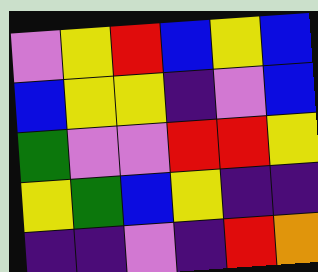[["violet", "yellow", "red", "blue", "yellow", "blue"], ["blue", "yellow", "yellow", "indigo", "violet", "blue"], ["green", "violet", "violet", "red", "red", "yellow"], ["yellow", "green", "blue", "yellow", "indigo", "indigo"], ["indigo", "indigo", "violet", "indigo", "red", "orange"]]